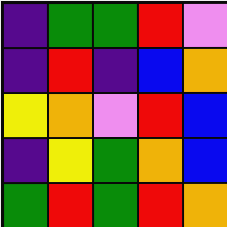[["indigo", "green", "green", "red", "violet"], ["indigo", "red", "indigo", "blue", "orange"], ["yellow", "orange", "violet", "red", "blue"], ["indigo", "yellow", "green", "orange", "blue"], ["green", "red", "green", "red", "orange"]]